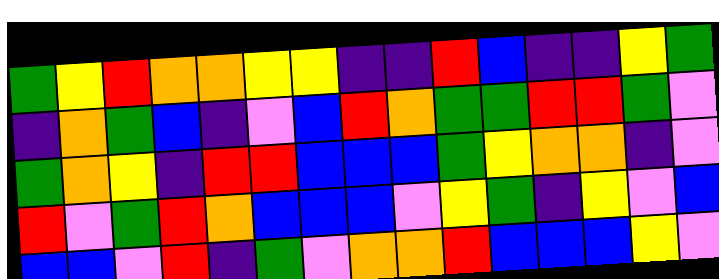[["green", "yellow", "red", "orange", "orange", "yellow", "yellow", "indigo", "indigo", "red", "blue", "indigo", "indigo", "yellow", "green"], ["indigo", "orange", "green", "blue", "indigo", "violet", "blue", "red", "orange", "green", "green", "red", "red", "green", "violet"], ["green", "orange", "yellow", "indigo", "red", "red", "blue", "blue", "blue", "green", "yellow", "orange", "orange", "indigo", "violet"], ["red", "violet", "green", "red", "orange", "blue", "blue", "blue", "violet", "yellow", "green", "indigo", "yellow", "violet", "blue"], ["blue", "blue", "violet", "red", "indigo", "green", "violet", "orange", "orange", "red", "blue", "blue", "blue", "yellow", "violet"]]